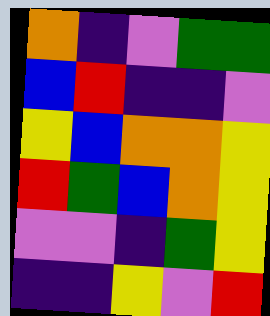[["orange", "indigo", "violet", "green", "green"], ["blue", "red", "indigo", "indigo", "violet"], ["yellow", "blue", "orange", "orange", "yellow"], ["red", "green", "blue", "orange", "yellow"], ["violet", "violet", "indigo", "green", "yellow"], ["indigo", "indigo", "yellow", "violet", "red"]]